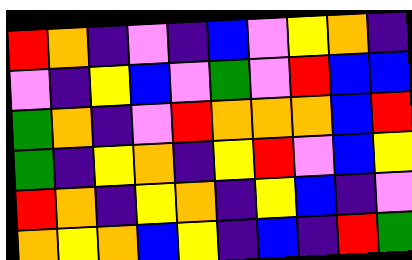[["red", "orange", "indigo", "violet", "indigo", "blue", "violet", "yellow", "orange", "indigo"], ["violet", "indigo", "yellow", "blue", "violet", "green", "violet", "red", "blue", "blue"], ["green", "orange", "indigo", "violet", "red", "orange", "orange", "orange", "blue", "red"], ["green", "indigo", "yellow", "orange", "indigo", "yellow", "red", "violet", "blue", "yellow"], ["red", "orange", "indigo", "yellow", "orange", "indigo", "yellow", "blue", "indigo", "violet"], ["orange", "yellow", "orange", "blue", "yellow", "indigo", "blue", "indigo", "red", "green"]]